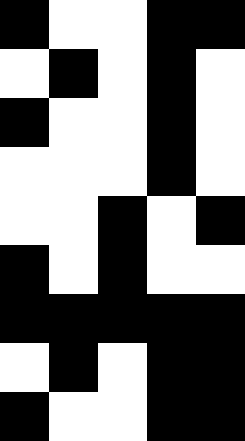[["black", "white", "white", "black", "black"], ["white", "black", "white", "black", "white"], ["black", "white", "white", "black", "white"], ["white", "white", "white", "black", "white"], ["white", "white", "black", "white", "black"], ["black", "white", "black", "white", "white"], ["black", "black", "black", "black", "black"], ["white", "black", "white", "black", "black"], ["black", "white", "white", "black", "black"]]